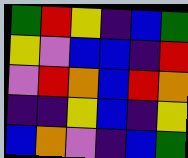[["green", "red", "yellow", "indigo", "blue", "green"], ["yellow", "violet", "blue", "blue", "indigo", "red"], ["violet", "red", "orange", "blue", "red", "orange"], ["indigo", "indigo", "yellow", "blue", "indigo", "yellow"], ["blue", "orange", "violet", "indigo", "blue", "green"]]